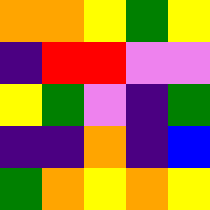[["orange", "orange", "yellow", "green", "yellow"], ["indigo", "red", "red", "violet", "violet"], ["yellow", "green", "violet", "indigo", "green"], ["indigo", "indigo", "orange", "indigo", "blue"], ["green", "orange", "yellow", "orange", "yellow"]]